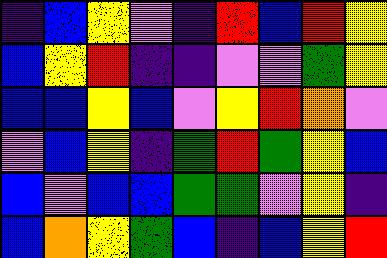[["indigo", "blue", "yellow", "violet", "indigo", "red", "blue", "red", "yellow"], ["blue", "yellow", "red", "indigo", "indigo", "violet", "violet", "green", "yellow"], ["blue", "blue", "yellow", "blue", "violet", "yellow", "red", "orange", "violet"], ["violet", "blue", "yellow", "indigo", "green", "red", "green", "yellow", "blue"], ["blue", "violet", "blue", "blue", "green", "green", "violet", "yellow", "indigo"], ["blue", "orange", "yellow", "green", "blue", "indigo", "blue", "yellow", "red"]]